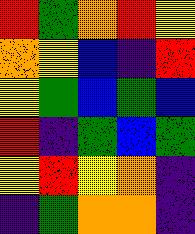[["red", "green", "orange", "red", "yellow"], ["orange", "yellow", "blue", "indigo", "red"], ["yellow", "green", "blue", "green", "blue"], ["red", "indigo", "green", "blue", "green"], ["yellow", "red", "yellow", "orange", "indigo"], ["indigo", "green", "orange", "orange", "indigo"]]